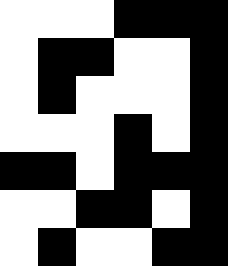[["white", "white", "white", "black", "black", "black"], ["white", "black", "black", "white", "white", "black"], ["white", "black", "white", "white", "white", "black"], ["white", "white", "white", "black", "white", "black"], ["black", "black", "white", "black", "black", "black"], ["white", "white", "black", "black", "white", "black"], ["white", "black", "white", "white", "black", "black"]]